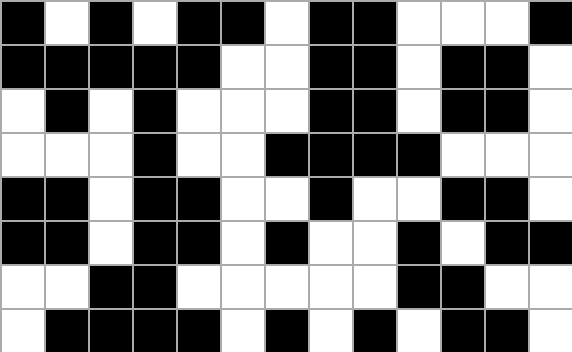[["black", "white", "black", "white", "black", "black", "white", "black", "black", "white", "white", "white", "black"], ["black", "black", "black", "black", "black", "white", "white", "black", "black", "white", "black", "black", "white"], ["white", "black", "white", "black", "white", "white", "white", "black", "black", "white", "black", "black", "white"], ["white", "white", "white", "black", "white", "white", "black", "black", "black", "black", "white", "white", "white"], ["black", "black", "white", "black", "black", "white", "white", "black", "white", "white", "black", "black", "white"], ["black", "black", "white", "black", "black", "white", "black", "white", "white", "black", "white", "black", "black"], ["white", "white", "black", "black", "white", "white", "white", "white", "white", "black", "black", "white", "white"], ["white", "black", "black", "black", "black", "white", "black", "white", "black", "white", "black", "black", "white"]]